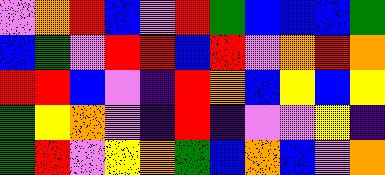[["violet", "orange", "red", "blue", "violet", "red", "green", "blue", "blue", "blue", "green"], ["blue", "green", "violet", "red", "red", "blue", "red", "violet", "orange", "red", "orange"], ["red", "red", "blue", "violet", "indigo", "red", "orange", "blue", "yellow", "blue", "yellow"], ["green", "yellow", "orange", "violet", "indigo", "red", "indigo", "violet", "violet", "yellow", "indigo"], ["green", "red", "violet", "yellow", "orange", "green", "blue", "orange", "blue", "violet", "orange"]]